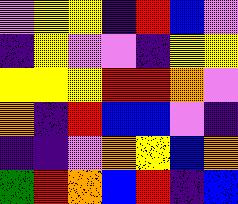[["violet", "yellow", "yellow", "indigo", "red", "blue", "violet"], ["indigo", "yellow", "violet", "violet", "indigo", "yellow", "yellow"], ["yellow", "yellow", "yellow", "red", "red", "orange", "violet"], ["orange", "indigo", "red", "blue", "blue", "violet", "indigo"], ["indigo", "indigo", "violet", "orange", "yellow", "blue", "orange"], ["green", "red", "orange", "blue", "red", "indigo", "blue"]]